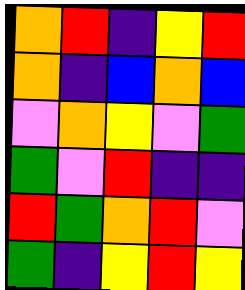[["orange", "red", "indigo", "yellow", "red"], ["orange", "indigo", "blue", "orange", "blue"], ["violet", "orange", "yellow", "violet", "green"], ["green", "violet", "red", "indigo", "indigo"], ["red", "green", "orange", "red", "violet"], ["green", "indigo", "yellow", "red", "yellow"]]